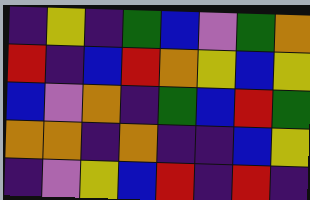[["indigo", "yellow", "indigo", "green", "blue", "violet", "green", "orange"], ["red", "indigo", "blue", "red", "orange", "yellow", "blue", "yellow"], ["blue", "violet", "orange", "indigo", "green", "blue", "red", "green"], ["orange", "orange", "indigo", "orange", "indigo", "indigo", "blue", "yellow"], ["indigo", "violet", "yellow", "blue", "red", "indigo", "red", "indigo"]]